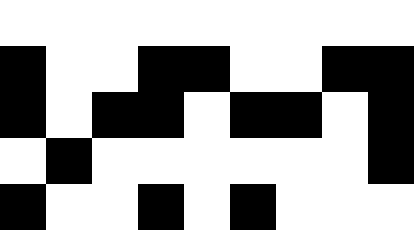[["white", "white", "white", "white", "white", "white", "white", "white", "white"], ["black", "white", "white", "black", "black", "white", "white", "black", "black"], ["black", "white", "black", "black", "white", "black", "black", "white", "black"], ["white", "black", "white", "white", "white", "white", "white", "white", "black"], ["black", "white", "white", "black", "white", "black", "white", "white", "white"]]